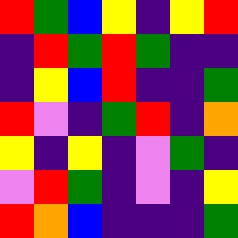[["red", "green", "blue", "yellow", "indigo", "yellow", "red"], ["indigo", "red", "green", "red", "green", "indigo", "indigo"], ["indigo", "yellow", "blue", "red", "indigo", "indigo", "green"], ["red", "violet", "indigo", "green", "red", "indigo", "orange"], ["yellow", "indigo", "yellow", "indigo", "violet", "green", "indigo"], ["violet", "red", "green", "indigo", "violet", "indigo", "yellow"], ["red", "orange", "blue", "indigo", "indigo", "indigo", "green"]]